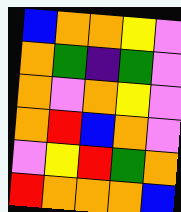[["blue", "orange", "orange", "yellow", "violet"], ["orange", "green", "indigo", "green", "violet"], ["orange", "violet", "orange", "yellow", "violet"], ["orange", "red", "blue", "orange", "violet"], ["violet", "yellow", "red", "green", "orange"], ["red", "orange", "orange", "orange", "blue"]]